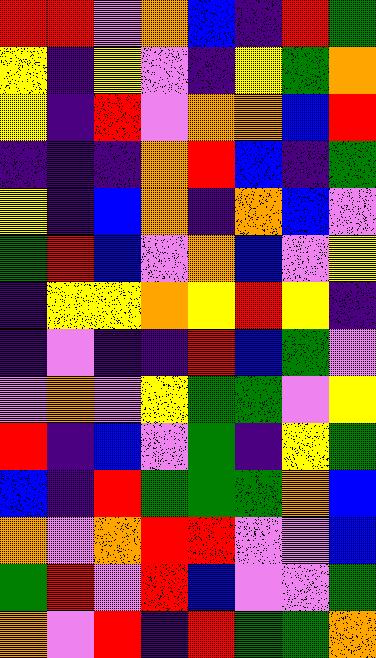[["red", "red", "violet", "orange", "blue", "indigo", "red", "green"], ["yellow", "indigo", "yellow", "violet", "indigo", "yellow", "green", "orange"], ["yellow", "indigo", "red", "violet", "orange", "orange", "blue", "red"], ["indigo", "indigo", "indigo", "orange", "red", "blue", "indigo", "green"], ["yellow", "indigo", "blue", "orange", "indigo", "orange", "blue", "violet"], ["green", "red", "blue", "violet", "orange", "blue", "violet", "yellow"], ["indigo", "yellow", "yellow", "orange", "yellow", "red", "yellow", "indigo"], ["indigo", "violet", "indigo", "indigo", "red", "blue", "green", "violet"], ["violet", "orange", "violet", "yellow", "green", "green", "violet", "yellow"], ["red", "indigo", "blue", "violet", "green", "indigo", "yellow", "green"], ["blue", "indigo", "red", "green", "green", "green", "orange", "blue"], ["orange", "violet", "orange", "red", "red", "violet", "violet", "blue"], ["green", "red", "violet", "red", "blue", "violet", "violet", "green"], ["orange", "violet", "red", "indigo", "red", "green", "green", "orange"]]